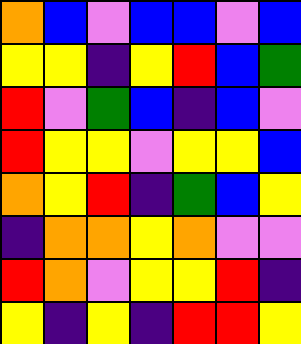[["orange", "blue", "violet", "blue", "blue", "violet", "blue"], ["yellow", "yellow", "indigo", "yellow", "red", "blue", "green"], ["red", "violet", "green", "blue", "indigo", "blue", "violet"], ["red", "yellow", "yellow", "violet", "yellow", "yellow", "blue"], ["orange", "yellow", "red", "indigo", "green", "blue", "yellow"], ["indigo", "orange", "orange", "yellow", "orange", "violet", "violet"], ["red", "orange", "violet", "yellow", "yellow", "red", "indigo"], ["yellow", "indigo", "yellow", "indigo", "red", "red", "yellow"]]